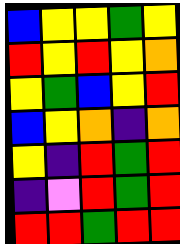[["blue", "yellow", "yellow", "green", "yellow"], ["red", "yellow", "red", "yellow", "orange"], ["yellow", "green", "blue", "yellow", "red"], ["blue", "yellow", "orange", "indigo", "orange"], ["yellow", "indigo", "red", "green", "red"], ["indigo", "violet", "red", "green", "red"], ["red", "red", "green", "red", "red"]]